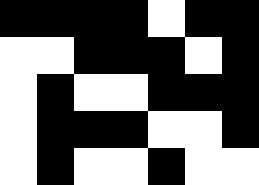[["black", "black", "black", "black", "white", "black", "black"], ["white", "white", "black", "black", "black", "white", "black"], ["white", "black", "white", "white", "black", "black", "black"], ["white", "black", "black", "black", "white", "white", "black"], ["white", "black", "white", "white", "black", "white", "white"]]